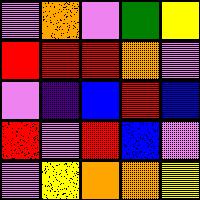[["violet", "orange", "violet", "green", "yellow"], ["red", "red", "red", "orange", "violet"], ["violet", "indigo", "blue", "red", "blue"], ["red", "violet", "red", "blue", "violet"], ["violet", "yellow", "orange", "orange", "yellow"]]